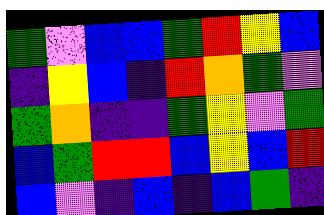[["green", "violet", "blue", "blue", "green", "red", "yellow", "blue"], ["indigo", "yellow", "blue", "indigo", "red", "orange", "green", "violet"], ["green", "orange", "indigo", "indigo", "green", "yellow", "violet", "green"], ["blue", "green", "red", "red", "blue", "yellow", "blue", "red"], ["blue", "violet", "indigo", "blue", "indigo", "blue", "green", "indigo"]]